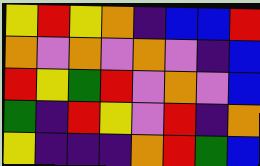[["yellow", "red", "yellow", "orange", "indigo", "blue", "blue", "red"], ["orange", "violet", "orange", "violet", "orange", "violet", "indigo", "blue"], ["red", "yellow", "green", "red", "violet", "orange", "violet", "blue"], ["green", "indigo", "red", "yellow", "violet", "red", "indigo", "orange"], ["yellow", "indigo", "indigo", "indigo", "orange", "red", "green", "blue"]]